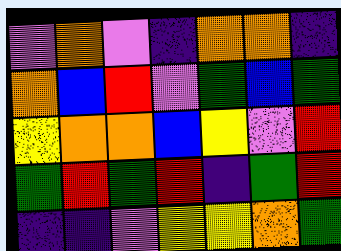[["violet", "orange", "violet", "indigo", "orange", "orange", "indigo"], ["orange", "blue", "red", "violet", "green", "blue", "green"], ["yellow", "orange", "orange", "blue", "yellow", "violet", "red"], ["green", "red", "green", "red", "indigo", "green", "red"], ["indigo", "indigo", "violet", "yellow", "yellow", "orange", "green"]]